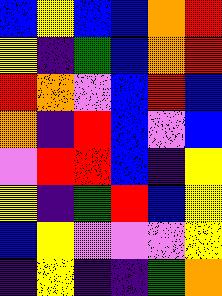[["blue", "yellow", "blue", "blue", "orange", "red"], ["yellow", "indigo", "green", "blue", "orange", "red"], ["red", "orange", "violet", "blue", "red", "blue"], ["orange", "indigo", "red", "blue", "violet", "blue"], ["violet", "red", "red", "blue", "indigo", "yellow"], ["yellow", "indigo", "green", "red", "blue", "yellow"], ["blue", "yellow", "violet", "violet", "violet", "yellow"], ["indigo", "yellow", "indigo", "indigo", "green", "orange"]]